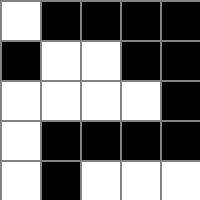[["white", "black", "black", "black", "black"], ["black", "white", "white", "black", "black"], ["white", "white", "white", "white", "black"], ["white", "black", "black", "black", "black"], ["white", "black", "white", "white", "white"]]